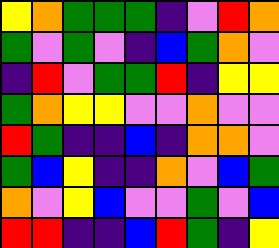[["yellow", "orange", "green", "green", "green", "indigo", "violet", "red", "orange"], ["green", "violet", "green", "violet", "indigo", "blue", "green", "orange", "violet"], ["indigo", "red", "violet", "green", "green", "red", "indigo", "yellow", "yellow"], ["green", "orange", "yellow", "yellow", "violet", "violet", "orange", "violet", "violet"], ["red", "green", "indigo", "indigo", "blue", "indigo", "orange", "orange", "violet"], ["green", "blue", "yellow", "indigo", "indigo", "orange", "violet", "blue", "green"], ["orange", "violet", "yellow", "blue", "violet", "violet", "green", "violet", "blue"], ["red", "red", "indigo", "indigo", "blue", "red", "green", "indigo", "yellow"]]